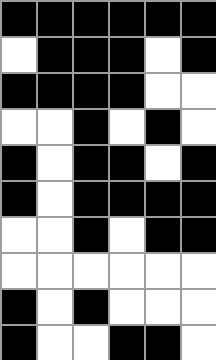[["black", "black", "black", "black", "black", "black"], ["white", "black", "black", "black", "white", "black"], ["black", "black", "black", "black", "white", "white"], ["white", "white", "black", "white", "black", "white"], ["black", "white", "black", "black", "white", "black"], ["black", "white", "black", "black", "black", "black"], ["white", "white", "black", "white", "black", "black"], ["white", "white", "white", "white", "white", "white"], ["black", "white", "black", "white", "white", "white"], ["black", "white", "white", "black", "black", "white"]]